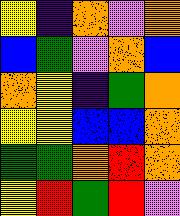[["yellow", "indigo", "orange", "violet", "orange"], ["blue", "green", "violet", "orange", "blue"], ["orange", "yellow", "indigo", "green", "orange"], ["yellow", "yellow", "blue", "blue", "orange"], ["green", "green", "orange", "red", "orange"], ["yellow", "red", "green", "red", "violet"]]